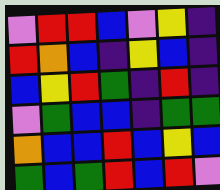[["violet", "red", "red", "blue", "violet", "yellow", "indigo"], ["red", "orange", "blue", "indigo", "yellow", "blue", "indigo"], ["blue", "yellow", "red", "green", "indigo", "red", "indigo"], ["violet", "green", "blue", "blue", "indigo", "green", "green"], ["orange", "blue", "blue", "red", "blue", "yellow", "blue"], ["green", "blue", "green", "red", "blue", "red", "violet"]]